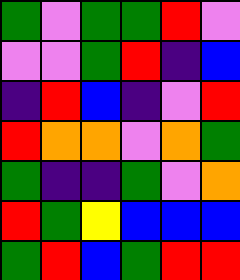[["green", "violet", "green", "green", "red", "violet"], ["violet", "violet", "green", "red", "indigo", "blue"], ["indigo", "red", "blue", "indigo", "violet", "red"], ["red", "orange", "orange", "violet", "orange", "green"], ["green", "indigo", "indigo", "green", "violet", "orange"], ["red", "green", "yellow", "blue", "blue", "blue"], ["green", "red", "blue", "green", "red", "red"]]